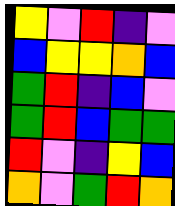[["yellow", "violet", "red", "indigo", "violet"], ["blue", "yellow", "yellow", "orange", "blue"], ["green", "red", "indigo", "blue", "violet"], ["green", "red", "blue", "green", "green"], ["red", "violet", "indigo", "yellow", "blue"], ["orange", "violet", "green", "red", "orange"]]